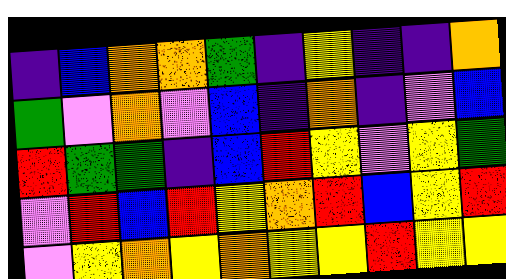[["indigo", "blue", "orange", "orange", "green", "indigo", "yellow", "indigo", "indigo", "orange"], ["green", "violet", "orange", "violet", "blue", "indigo", "orange", "indigo", "violet", "blue"], ["red", "green", "green", "indigo", "blue", "red", "yellow", "violet", "yellow", "green"], ["violet", "red", "blue", "red", "yellow", "orange", "red", "blue", "yellow", "red"], ["violet", "yellow", "orange", "yellow", "orange", "yellow", "yellow", "red", "yellow", "yellow"]]